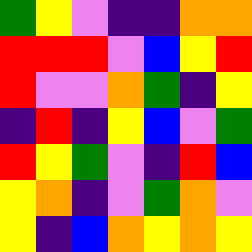[["green", "yellow", "violet", "indigo", "indigo", "orange", "orange"], ["red", "red", "red", "violet", "blue", "yellow", "red"], ["red", "violet", "violet", "orange", "green", "indigo", "yellow"], ["indigo", "red", "indigo", "yellow", "blue", "violet", "green"], ["red", "yellow", "green", "violet", "indigo", "red", "blue"], ["yellow", "orange", "indigo", "violet", "green", "orange", "violet"], ["yellow", "indigo", "blue", "orange", "yellow", "orange", "yellow"]]